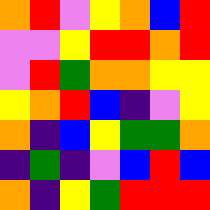[["orange", "red", "violet", "yellow", "orange", "blue", "red"], ["violet", "violet", "yellow", "red", "red", "orange", "red"], ["violet", "red", "green", "orange", "orange", "yellow", "yellow"], ["yellow", "orange", "red", "blue", "indigo", "violet", "yellow"], ["orange", "indigo", "blue", "yellow", "green", "green", "orange"], ["indigo", "green", "indigo", "violet", "blue", "red", "blue"], ["orange", "indigo", "yellow", "green", "red", "red", "red"]]